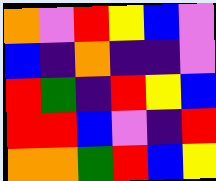[["orange", "violet", "red", "yellow", "blue", "violet"], ["blue", "indigo", "orange", "indigo", "indigo", "violet"], ["red", "green", "indigo", "red", "yellow", "blue"], ["red", "red", "blue", "violet", "indigo", "red"], ["orange", "orange", "green", "red", "blue", "yellow"]]